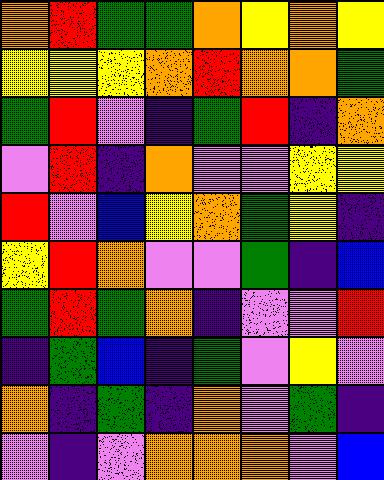[["orange", "red", "green", "green", "orange", "yellow", "orange", "yellow"], ["yellow", "yellow", "yellow", "orange", "red", "orange", "orange", "green"], ["green", "red", "violet", "indigo", "green", "red", "indigo", "orange"], ["violet", "red", "indigo", "orange", "violet", "violet", "yellow", "yellow"], ["red", "violet", "blue", "yellow", "orange", "green", "yellow", "indigo"], ["yellow", "red", "orange", "violet", "violet", "green", "indigo", "blue"], ["green", "red", "green", "orange", "indigo", "violet", "violet", "red"], ["indigo", "green", "blue", "indigo", "green", "violet", "yellow", "violet"], ["orange", "indigo", "green", "indigo", "orange", "violet", "green", "indigo"], ["violet", "indigo", "violet", "orange", "orange", "orange", "violet", "blue"]]